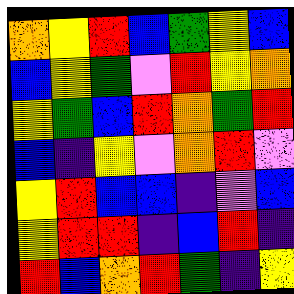[["orange", "yellow", "red", "blue", "green", "yellow", "blue"], ["blue", "yellow", "green", "violet", "red", "yellow", "orange"], ["yellow", "green", "blue", "red", "orange", "green", "red"], ["blue", "indigo", "yellow", "violet", "orange", "red", "violet"], ["yellow", "red", "blue", "blue", "indigo", "violet", "blue"], ["yellow", "red", "red", "indigo", "blue", "red", "indigo"], ["red", "blue", "orange", "red", "green", "indigo", "yellow"]]